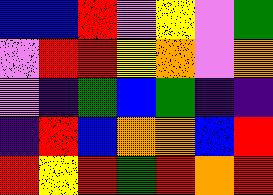[["blue", "blue", "red", "violet", "yellow", "violet", "green"], ["violet", "red", "red", "yellow", "orange", "violet", "orange"], ["violet", "indigo", "green", "blue", "green", "indigo", "indigo"], ["indigo", "red", "blue", "orange", "orange", "blue", "red"], ["red", "yellow", "red", "green", "red", "orange", "red"]]